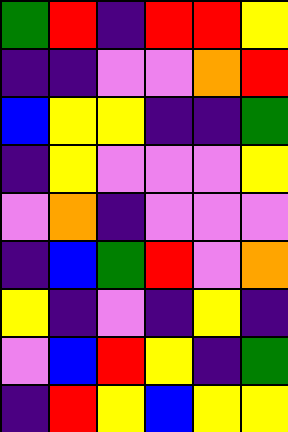[["green", "red", "indigo", "red", "red", "yellow"], ["indigo", "indigo", "violet", "violet", "orange", "red"], ["blue", "yellow", "yellow", "indigo", "indigo", "green"], ["indigo", "yellow", "violet", "violet", "violet", "yellow"], ["violet", "orange", "indigo", "violet", "violet", "violet"], ["indigo", "blue", "green", "red", "violet", "orange"], ["yellow", "indigo", "violet", "indigo", "yellow", "indigo"], ["violet", "blue", "red", "yellow", "indigo", "green"], ["indigo", "red", "yellow", "blue", "yellow", "yellow"]]